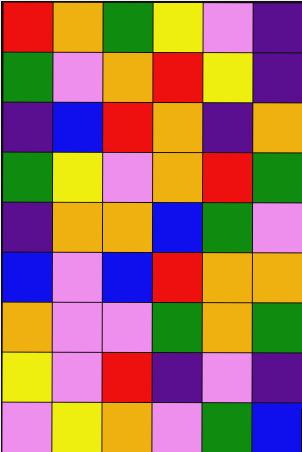[["red", "orange", "green", "yellow", "violet", "indigo"], ["green", "violet", "orange", "red", "yellow", "indigo"], ["indigo", "blue", "red", "orange", "indigo", "orange"], ["green", "yellow", "violet", "orange", "red", "green"], ["indigo", "orange", "orange", "blue", "green", "violet"], ["blue", "violet", "blue", "red", "orange", "orange"], ["orange", "violet", "violet", "green", "orange", "green"], ["yellow", "violet", "red", "indigo", "violet", "indigo"], ["violet", "yellow", "orange", "violet", "green", "blue"]]